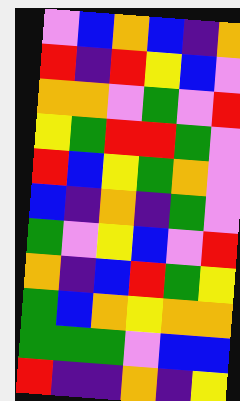[["violet", "blue", "orange", "blue", "indigo", "orange"], ["red", "indigo", "red", "yellow", "blue", "violet"], ["orange", "orange", "violet", "green", "violet", "red"], ["yellow", "green", "red", "red", "green", "violet"], ["red", "blue", "yellow", "green", "orange", "violet"], ["blue", "indigo", "orange", "indigo", "green", "violet"], ["green", "violet", "yellow", "blue", "violet", "red"], ["orange", "indigo", "blue", "red", "green", "yellow"], ["green", "blue", "orange", "yellow", "orange", "orange"], ["green", "green", "green", "violet", "blue", "blue"], ["red", "indigo", "indigo", "orange", "indigo", "yellow"]]